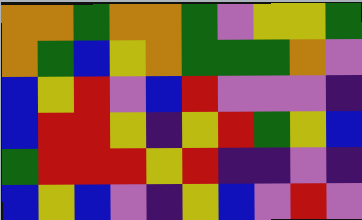[["orange", "orange", "green", "orange", "orange", "green", "violet", "yellow", "yellow", "green"], ["orange", "green", "blue", "yellow", "orange", "green", "green", "green", "orange", "violet"], ["blue", "yellow", "red", "violet", "blue", "red", "violet", "violet", "violet", "indigo"], ["blue", "red", "red", "yellow", "indigo", "yellow", "red", "green", "yellow", "blue"], ["green", "red", "red", "red", "yellow", "red", "indigo", "indigo", "violet", "indigo"], ["blue", "yellow", "blue", "violet", "indigo", "yellow", "blue", "violet", "red", "violet"]]